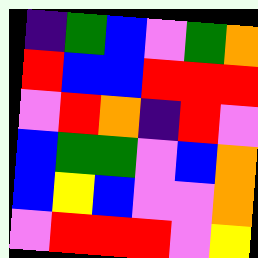[["indigo", "green", "blue", "violet", "green", "orange"], ["red", "blue", "blue", "red", "red", "red"], ["violet", "red", "orange", "indigo", "red", "violet"], ["blue", "green", "green", "violet", "blue", "orange"], ["blue", "yellow", "blue", "violet", "violet", "orange"], ["violet", "red", "red", "red", "violet", "yellow"]]